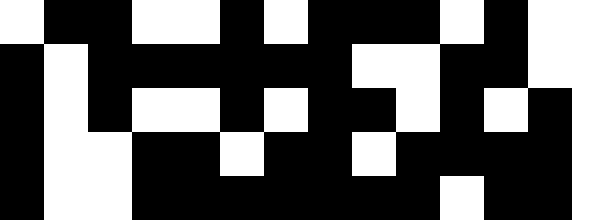[["white", "black", "black", "white", "white", "black", "white", "black", "black", "black", "white", "black", "white", "white"], ["black", "white", "black", "black", "black", "black", "black", "black", "white", "white", "black", "black", "white", "white"], ["black", "white", "black", "white", "white", "black", "white", "black", "black", "white", "black", "white", "black", "white"], ["black", "white", "white", "black", "black", "white", "black", "black", "white", "black", "black", "black", "black", "white"], ["black", "white", "white", "black", "black", "black", "black", "black", "black", "black", "white", "black", "black", "white"]]